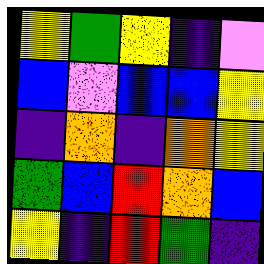[["yellow", "green", "yellow", "indigo", "violet"], ["blue", "violet", "blue", "blue", "yellow"], ["indigo", "orange", "indigo", "orange", "yellow"], ["green", "blue", "red", "orange", "blue"], ["yellow", "indigo", "red", "green", "indigo"]]